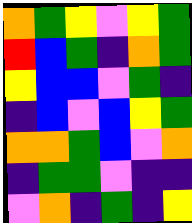[["orange", "green", "yellow", "violet", "yellow", "green"], ["red", "blue", "green", "indigo", "orange", "green"], ["yellow", "blue", "blue", "violet", "green", "indigo"], ["indigo", "blue", "violet", "blue", "yellow", "green"], ["orange", "orange", "green", "blue", "violet", "orange"], ["indigo", "green", "green", "violet", "indigo", "indigo"], ["violet", "orange", "indigo", "green", "indigo", "yellow"]]